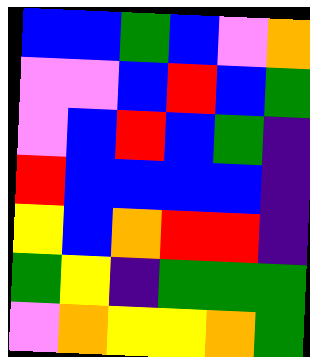[["blue", "blue", "green", "blue", "violet", "orange"], ["violet", "violet", "blue", "red", "blue", "green"], ["violet", "blue", "red", "blue", "green", "indigo"], ["red", "blue", "blue", "blue", "blue", "indigo"], ["yellow", "blue", "orange", "red", "red", "indigo"], ["green", "yellow", "indigo", "green", "green", "green"], ["violet", "orange", "yellow", "yellow", "orange", "green"]]